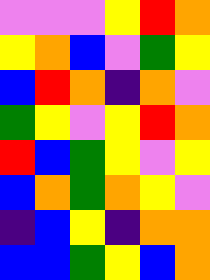[["violet", "violet", "violet", "yellow", "red", "orange"], ["yellow", "orange", "blue", "violet", "green", "yellow"], ["blue", "red", "orange", "indigo", "orange", "violet"], ["green", "yellow", "violet", "yellow", "red", "orange"], ["red", "blue", "green", "yellow", "violet", "yellow"], ["blue", "orange", "green", "orange", "yellow", "violet"], ["indigo", "blue", "yellow", "indigo", "orange", "orange"], ["blue", "blue", "green", "yellow", "blue", "orange"]]